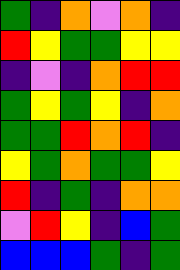[["green", "indigo", "orange", "violet", "orange", "indigo"], ["red", "yellow", "green", "green", "yellow", "yellow"], ["indigo", "violet", "indigo", "orange", "red", "red"], ["green", "yellow", "green", "yellow", "indigo", "orange"], ["green", "green", "red", "orange", "red", "indigo"], ["yellow", "green", "orange", "green", "green", "yellow"], ["red", "indigo", "green", "indigo", "orange", "orange"], ["violet", "red", "yellow", "indigo", "blue", "green"], ["blue", "blue", "blue", "green", "indigo", "green"]]